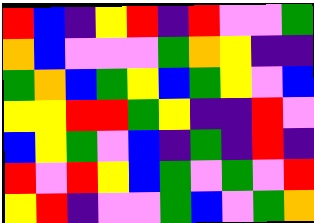[["red", "blue", "indigo", "yellow", "red", "indigo", "red", "violet", "violet", "green"], ["orange", "blue", "violet", "violet", "violet", "green", "orange", "yellow", "indigo", "indigo"], ["green", "orange", "blue", "green", "yellow", "blue", "green", "yellow", "violet", "blue"], ["yellow", "yellow", "red", "red", "green", "yellow", "indigo", "indigo", "red", "violet"], ["blue", "yellow", "green", "violet", "blue", "indigo", "green", "indigo", "red", "indigo"], ["red", "violet", "red", "yellow", "blue", "green", "violet", "green", "violet", "red"], ["yellow", "red", "indigo", "violet", "violet", "green", "blue", "violet", "green", "orange"]]